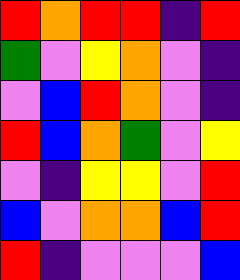[["red", "orange", "red", "red", "indigo", "red"], ["green", "violet", "yellow", "orange", "violet", "indigo"], ["violet", "blue", "red", "orange", "violet", "indigo"], ["red", "blue", "orange", "green", "violet", "yellow"], ["violet", "indigo", "yellow", "yellow", "violet", "red"], ["blue", "violet", "orange", "orange", "blue", "red"], ["red", "indigo", "violet", "violet", "violet", "blue"]]